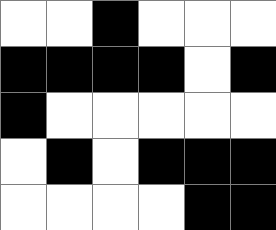[["white", "white", "black", "white", "white", "white"], ["black", "black", "black", "black", "white", "black"], ["black", "white", "white", "white", "white", "white"], ["white", "black", "white", "black", "black", "black"], ["white", "white", "white", "white", "black", "black"]]